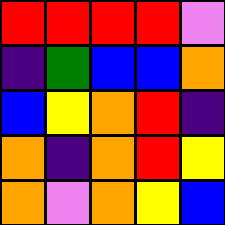[["red", "red", "red", "red", "violet"], ["indigo", "green", "blue", "blue", "orange"], ["blue", "yellow", "orange", "red", "indigo"], ["orange", "indigo", "orange", "red", "yellow"], ["orange", "violet", "orange", "yellow", "blue"]]